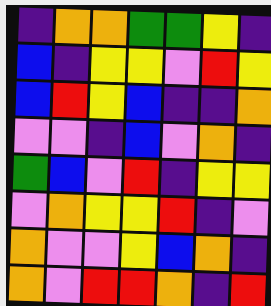[["indigo", "orange", "orange", "green", "green", "yellow", "indigo"], ["blue", "indigo", "yellow", "yellow", "violet", "red", "yellow"], ["blue", "red", "yellow", "blue", "indigo", "indigo", "orange"], ["violet", "violet", "indigo", "blue", "violet", "orange", "indigo"], ["green", "blue", "violet", "red", "indigo", "yellow", "yellow"], ["violet", "orange", "yellow", "yellow", "red", "indigo", "violet"], ["orange", "violet", "violet", "yellow", "blue", "orange", "indigo"], ["orange", "violet", "red", "red", "orange", "indigo", "red"]]